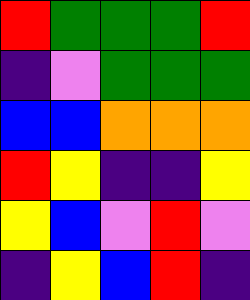[["red", "green", "green", "green", "red"], ["indigo", "violet", "green", "green", "green"], ["blue", "blue", "orange", "orange", "orange"], ["red", "yellow", "indigo", "indigo", "yellow"], ["yellow", "blue", "violet", "red", "violet"], ["indigo", "yellow", "blue", "red", "indigo"]]